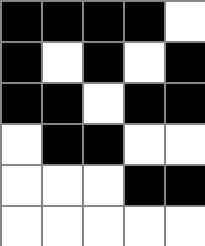[["black", "black", "black", "black", "white"], ["black", "white", "black", "white", "black"], ["black", "black", "white", "black", "black"], ["white", "black", "black", "white", "white"], ["white", "white", "white", "black", "black"], ["white", "white", "white", "white", "white"]]